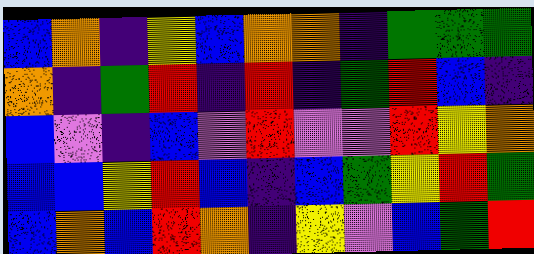[["blue", "orange", "indigo", "yellow", "blue", "orange", "orange", "indigo", "green", "green", "green"], ["orange", "indigo", "green", "red", "indigo", "red", "indigo", "green", "red", "blue", "indigo"], ["blue", "violet", "indigo", "blue", "violet", "red", "violet", "violet", "red", "yellow", "orange"], ["blue", "blue", "yellow", "red", "blue", "indigo", "blue", "green", "yellow", "red", "green"], ["blue", "orange", "blue", "red", "orange", "indigo", "yellow", "violet", "blue", "green", "red"]]